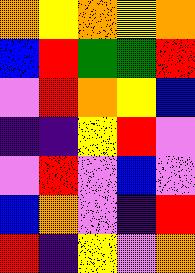[["orange", "yellow", "orange", "yellow", "orange"], ["blue", "red", "green", "green", "red"], ["violet", "red", "orange", "yellow", "blue"], ["indigo", "indigo", "yellow", "red", "violet"], ["violet", "red", "violet", "blue", "violet"], ["blue", "orange", "violet", "indigo", "red"], ["red", "indigo", "yellow", "violet", "orange"]]